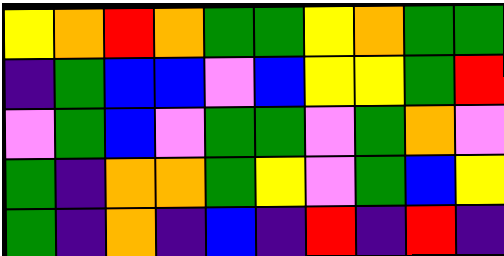[["yellow", "orange", "red", "orange", "green", "green", "yellow", "orange", "green", "green"], ["indigo", "green", "blue", "blue", "violet", "blue", "yellow", "yellow", "green", "red"], ["violet", "green", "blue", "violet", "green", "green", "violet", "green", "orange", "violet"], ["green", "indigo", "orange", "orange", "green", "yellow", "violet", "green", "blue", "yellow"], ["green", "indigo", "orange", "indigo", "blue", "indigo", "red", "indigo", "red", "indigo"]]